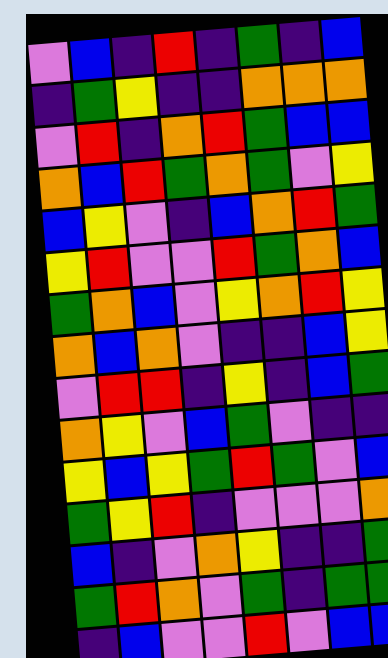[["violet", "blue", "indigo", "red", "indigo", "green", "indigo", "blue"], ["indigo", "green", "yellow", "indigo", "indigo", "orange", "orange", "orange"], ["violet", "red", "indigo", "orange", "red", "green", "blue", "blue"], ["orange", "blue", "red", "green", "orange", "green", "violet", "yellow"], ["blue", "yellow", "violet", "indigo", "blue", "orange", "red", "green"], ["yellow", "red", "violet", "violet", "red", "green", "orange", "blue"], ["green", "orange", "blue", "violet", "yellow", "orange", "red", "yellow"], ["orange", "blue", "orange", "violet", "indigo", "indigo", "blue", "yellow"], ["violet", "red", "red", "indigo", "yellow", "indigo", "blue", "green"], ["orange", "yellow", "violet", "blue", "green", "violet", "indigo", "indigo"], ["yellow", "blue", "yellow", "green", "red", "green", "violet", "blue"], ["green", "yellow", "red", "indigo", "violet", "violet", "violet", "orange"], ["blue", "indigo", "violet", "orange", "yellow", "indigo", "indigo", "green"], ["green", "red", "orange", "violet", "green", "indigo", "green", "green"], ["indigo", "blue", "violet", "violet", "red", "violet", "blue", "blue"]]